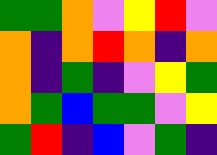[["green", "green", "orange", "violet", "yellow", "red", "violet"], ["orange", "indigo", "orange", "red", "orange", "indigo", "orange"], ["orange", "indigo", "green", "indigo", "violet", "yellow", "green"], ["orange", "green", "blue", "green", "green", "violet", "yellow"], ["green", "red", "indigo", "blue", "violet", "green", "indigo"]]